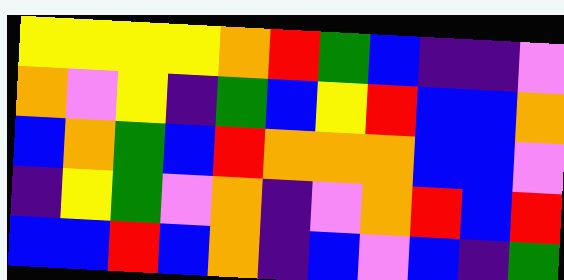[["yellow", "yellow", "yellow", "yellow", "orange", "red", "green", "blue", "indigo", "indigo", "violet"], ["orange", "violet", "yellow", "indigo", "green", "blue", "yellow", "red", "blue", "blue", "orange"], ["blue", "orange", "green", "blue", "red", "orange", "orange", "orange", "blue", "blue", "violet"], ["indigo", "yellow", "green", "violet", "orange", "indigo", "violet", "orange", "red", "blue", "red"], ["blue", "blue", "red", "blue", "orange", "indigo", "blue", "violet", "blue", "indigo", "green"]]